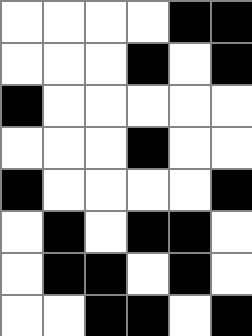[["white", "white", "white", "white", "black", "black"], ["white", "white", "white", "black", "white", "black"], ["black", "white", "white", "white", "white", "white"], ["white", "white", "white", "black", "white", "white"], ["black", "white", "white", "white", "white", "black"], ["white", "black", "white", "black", "black", "white"], ["white", "black", "black", "white", "black", "white"], ["white", "white", "black", "black", "white", "black"]]